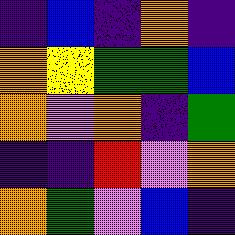[["indigo", "blue", "indigo", "orange", "indigo"], ["orange", "yellow", "green", "green", "blue"], ["orange", "violet", "orange", "indigo", "green"], ["indigo", "indigo", "red", "violet", "orange"], ["orange", "green", "violet", "blue", "indigo"]]